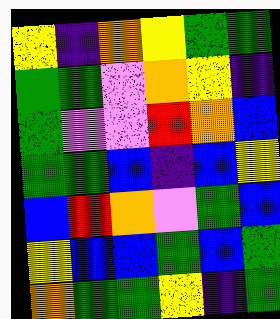[["yellow", "indigo", "orange", "yellow", "green", "green"], ["green", "green", "violet", "orange", "yellow", "indigo"], ["green", "violet", "violet", "red", "orange", "blue"], ["green", "green", "blue", "indigo", "blue", "yellow"], ["blue", "red", "orange", "violet", "green", "blue"], ["yellow", "blue", "blue", "green", "blue", "green"], ["orange", "green", "green", "yellow", "indigo", "green"]]